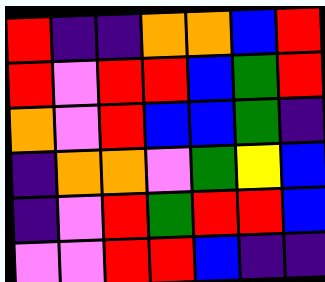[["red", "indigo", "indigo", "orange", "orange", "blue", "red"], ["red", "violet", "red", "red", "blue", "green", "red"], ["orange", "violet", "red", "blue", "blue", "green", "indigo"], ["indigo", "orange", "orange", "violet", "green", "yellow", "blue"], ["indigo", "violet", "red", "green", "red", "red", "blue"], ["violet", "violet", "red", "red", "blue", "indigo", "indigo"]]